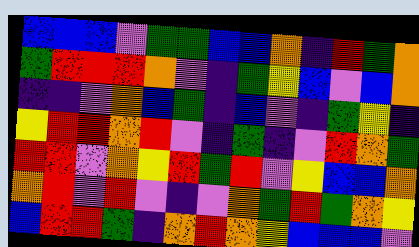[["blue", "blue", "blue", "violet", "green", "green", "blue", "blue", "orange", "indigo", "red", "green", "orange"], ["green", "red", "red", "red", "orange", "violet", "indigo", "green", "yellow", "blue", "violet", "blue", "orange"], ["indigo", "indigo", "violet", "orange", "blue", "green", "indigo", "blue", "violet", "indigo", "green", "yellow", "indigo"], ["yellow", "red", "red", "orange", "red", "violet", "indigo", "green", "indigo", "violet", "red", "orange", "green"], ["red", "red", "violet", "orange", "yellow", "red", "green", "red", "violet", "yellow", "blue", "blue", "orange"], ["orange", "red", "violet", "red", "violet", "indigo", "violet", "orange", "green", "red", "green", "orange", "yellow"], ["blue", "red", "red", "green", "indigo", "orange", "red", "orange", "yellow", "blue", "blue", "blue", "violet"]]